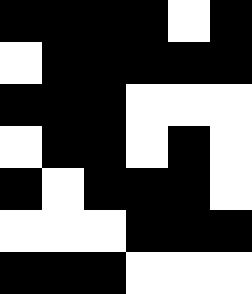[["black", "black", "black", "black", "white", "black"], ["white", "black", "black", "black", "black", "black"], ["black", "black", "black", "white", "white", "white"], ["white", "black", "black", "white", "black", "white"], ["black", "white", "black", "black", "black", "white"], ["white", "white", "white", "black", "black", "black"], ["black", "black", "black", "white", "white", "white"]]